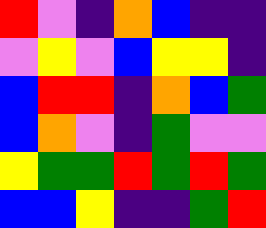[["red", "violet", "indigo", "orange", "blue", "indigo", "indigo"], ["violet", "yellow", "violet", "blue", "yellow", "yellow", "indigo"], ["blue", "red", "red", "indigo", "orange", "blue", "green"], ["blue", "orange", "violet", "indigo", "green", "violet", "violet"], ["yellow", "green", "green", "red", "green", "red", "green"], ["blue", "blue", "yellow", "indigo", "indigo", "green", "red"]]